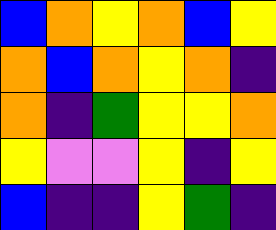[["blue", "orange", "yellow", "orange", "blue", "yellow"], ["orange", "blue", "orange", "yellow", "orange", "indigo"], ["orange", "indigo", "green", "yellow", "yellow", "orange"], ["yellow", "violet", "violet", "yellow", "indigo", "yellow"], ["blue", "indigo", "indigo", "yellow", "green", "indigo"]]